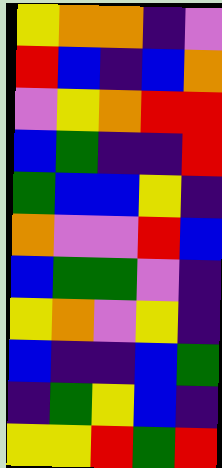[["yellow", "orange", "orange", "indigo", "violet"], ["red", "blue", "indigo", "blue", "orange"], ["violet", "yellow", "orange", "red", "red"], ["blue", "green", "indigo", "indigo", "red"], ["green", "blue", "blue", "yellow", "indigo"], ["orange", "violet", "violet", "red", "blue"], ["blue", "green", "green", "violet", "indigo"], ["yellow", "orange", "violet", "yellow", "indigo"], ["blue", "indigo", "indigo", "blue", "green"], ["indigo", "green", "yellow", "blue", "indigo"], ["yellow", "yellow", "red", "green", "red"]]